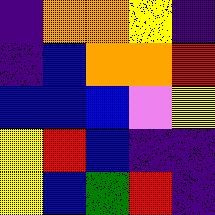[["indigo", "orange", "orange", "yellow", "indigo"], ["indigo", "blue", "orange", "orange", "red"], ["blue", "blue", "blue", "violet", "yellow"], ["yellow", "red", "blue", "indigo", "indigo"], ["yellow", "blue", "green", "red", "indigo"]]